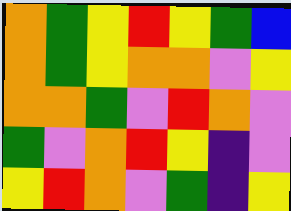[["orange", "green", "yellow", "red", "yellow", "green", "blue"], ["orange", "green", "yellow", "orange", "orange", "violet", "yellow"], ["orange", "orange", "green", "violet", "red", "orange", "violet"], ["green", "violet", "orange", "red", "yellow", "indigo", "violet"], ["yellow", "red", "orange", "violet", "green", "indigo", "yellow"]]